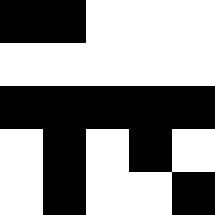[["black", "black", "white", "white", "white"], ["white", "white", "white", "white", "white"], ["black", "black", "black", "black", "black"], ["white", "black", "white", "black", "white"], ["white", "black", "white", "white", "black"]]